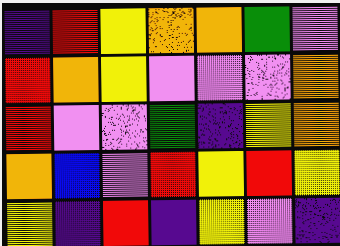[["indigo", "red", "yellow", "orange", "orange", "green", "violet"], ["red", "orange", "yellow", "violet", "violet", "violet", "orange"], ["red", "violet", "violet", "green", "indigo", "yellow", "orange"], ["orange", "blue", "violet", "red", "yellow", "red", "yellow"], ["yellow", "indigo", "red", "indigo", "yellow", "violet", "indigo"]]